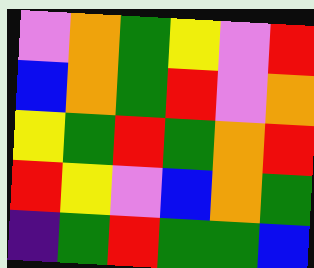[["violet", "orange", "green", "yellow", "violet", "red"], ["blue", "orange", "green", "red", "violet", "orange"], ["yellow", "green", "red", "green", "orange", "red"], ["red", "yellow", "violet", "blue", "orange", "green"], ["indigo", "green", "red", "green", "green", "blue"]]